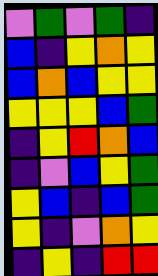[["violet", "green", "violet", "green", "indigo"], ["blue", "indigo", "yellow", "orange", "yellow"], ["blue", "orange", "blue", "yellow", "yellow"], ["yellow", "yellow", "yellow", "blue", "green"], ["indigo", "yellow", "red", "orange", "blue"], ["indigo", "violet", "blue", "yellow", "green"], ["yellow", "blue", "indigo", "blue", "green"], ["yellow", "indigo", "violet", "orange", "yellow"], ["indigo", "yellow", "indigo", "red", "red"]]